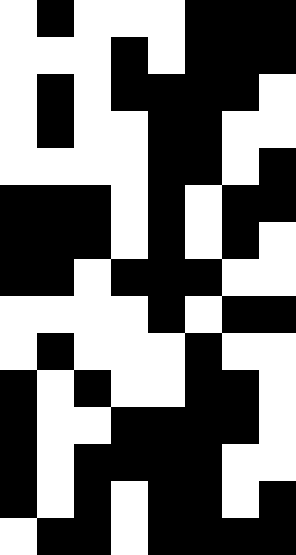[["white", "black", "white", "white", "white", "black", "black", "black"], ["white", "white", "white", "black", "white", "black", "black", "black"], ["white", "black", "white", "black", "black", "black", "black", "white"], ["white", "black", "white", "white", "black", "black", "white", "white"], ["white", "white", "white", "white", "black", "black", "white", "black"], ["black", "black", "black", "white", "black", "white", "black", "black"], ["black", "black", "black", "white", "black", "white", "black", "white"], ["black", "black", "white", "black", "black", "black", "white", "white"], ["white", "white", "white", "white", "black", "white", "black", "black"], ["white", "black", "white", "white", "white", "black", "white", "white"], ["black", "white", "black", "white", "white", "black", "black", "white"], ["black", "white", "white", "black", "black", "black", "black", "white"], ["black", "white", "black", "black", "black", "black", "white", "white"], ["black", "white", "black", "white", "black", "black", "white", "black"], ["white", "black", "black", "white", "black", "black", "black", "black"]]